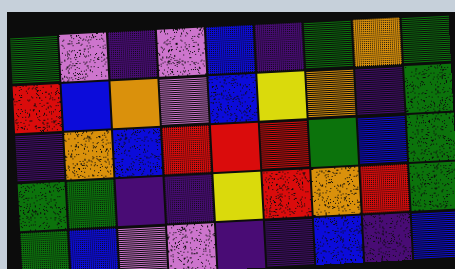[["green", "violet", "indigo", "violet", "blue", "indigo", "green", "orange", "green"], ["red", "blue", "orange", "violet", "blue", "yellow", "orange", "indigo", "green"], ["indigo", "orange", "blue", "red", "red", "red", "green", "blue", "green"], ["green", "green", "indigo", "indigo", "yellow", "red", "orange", "red", "green"], ["green", "blue", "violet", "violet", "indigo", "indigo", "blue", "indigo", "blue"]]